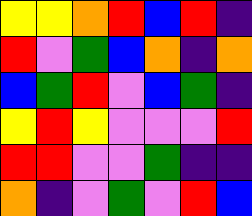[["yellow", "yellow", "orange", "red", "blue", "red", "indigo"], ["red", "violet", "green", "blue", "orange", "indigo", "orange"], ["blue", "green", "red", "violet", "blue", "green", "indigo"], ["yellow", "red", "yellow", "violet", "violet", "violet", "red"], ["red", "red", "violet", "violet", "green", "indigo", "indigo"], ["orange", "indigo", "violet", "green", "violet", "red", "blue"]]